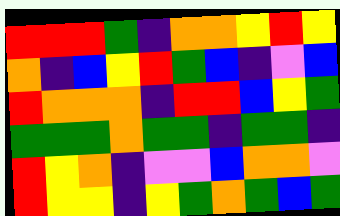[["red", "red", "red", "green", "indigo", "orange", "orange", "yellow", "red", "yellow"], ["orange", "indigo", "blue", "yellow", "red", "green", "blue", "indigo", "violet", "blue"], ["red", "orange", "orange", "orange", "indigo", "red", "red", "blue", "yellow", "green"], ["green", "green", "green", "orange", "green", "green", "indigo", "green", "green", "indigo"], ["red", "yellow", "orange", "indigo", "violet", "violet", "blue", "orange", "orange", "violet"], ["red", "yellow", "yellow", "indigo", "yellow", "green", "orange", "green", "blue", "green"]]